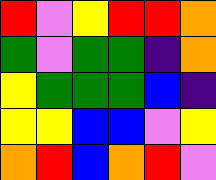[["red", "violet", "yellow", "red", "red", "orange"], ["green", "violet", "green", "green", "indigo", "orange"], ["yellow", "green", "green", "green", "blue", "indigo"], ["yellow", "yellow", "blue", "blue", "violet", "yellow"], ["orange", "red", "blue", "orange", "red", "violet"]]